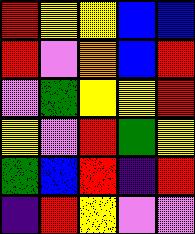[["red", "yellow", "yellow", "blue", "blue"], ["red", "violet", "orange", "blue", "red"], ["violet", "green", "yellow", "yellow", "red"], ["yellow", "violet", "red", "green", "yellow"], ["green", "blue", "red", "indigo", "red"], ["indigo", "red", "yellow", "violet", "violet"]]